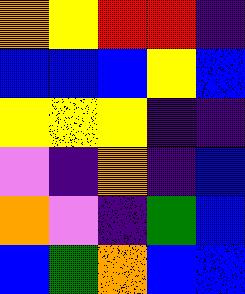[["orange", "yellow", "red", "red", "indigo"], ["blue", "blue", "blue", "yellow", "blue"], ["yellow", "yellow", "yellow", "indigo", "indigo"], ["violet", "indigo", "orange", "indigo", "blue"], ["orange", "violet", "indigo", "green", "blue"], ["blue", "green", "orange", "blue", "blue"]]